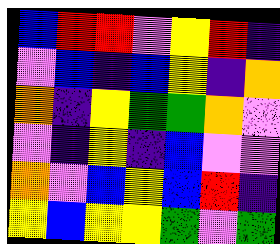[["blue", "red", "red", "violet", "yellow", "red", "indigo"], ["violet", "blue", "indigo", "blue", "yellow", "indigo", "orange"], ["orange", "indigo", "yellow", "green", "green", "orange", "violet"], ["violet", "indigo", "yellow", "indigo", "blue", "violet", "violet"], ["orange", "violet", "blue", "yellow", "blue", "red", "indigo"], ["yellow", "blue", "yellow", "yellow", "green", "violet", "green"]]